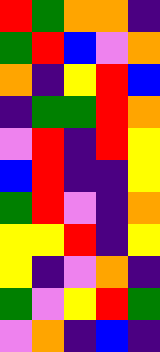[["red", "green", "orange", "orange", "indigo"], ["green", "red", "blue", "violet", "orange"], ["orange", "indigo", "yellow", "red", "blue"], ["indigo", "green", "green", "red", "orange"], ["violet", "red", "indigo", "red", "yellow"], ["blue", "red", "indigo", "indigo", "yellow"], ["green", "red", "violet", "indigo", "orange"], ["yellow", "yellow", "red", "indigo", "yellow"], ["yellow", "indigo", "violet", "orange", "indigo"], ["green", "violet", "yellow", "red", "green"], ["violet", "orange", "indigo", "blue", "indigo"]]